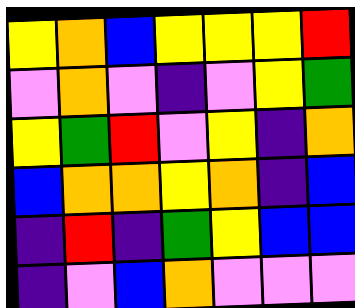[["yellow", "orange", "blue", "yellow", "yellow", "yellow", "red"], ["violet", "orange", "violet", "indigo", "violet", "yellow", "green"], ["yellow", "green", "red", "violet", "yellow", "indigo", "orange"], ["blue", "orange", "orange", "yellow", "orange", "indigo", "blue"], ["indigo", "red", "indigo", "green", "yellow", "blue", "blue"], ["indigo", "violet", "blue", "orange", "violet", "violet", "violet"]]